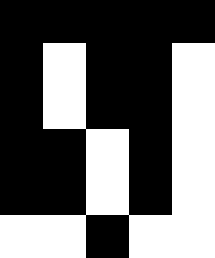[["black", "black", "black", "black", "black"], ["black", "white", "black", "black", "white"], ["black", "white", "black", "black", "white"], ["black", "black", "white", "black", "white"], ["black", "black", "white", "black", "white"], ["white", "white", "black", "white", "white"]]